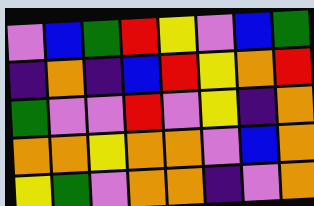[["violet", "blue", "green", "red", "yellow", "violet", "blue", "green"], ["indigo", "orange", "indigo", "blue", "red", "yellow", "orange", "red"], ["green", "violet", "violet", "red", "violet", "yellow", "indigo", "orange"], ["orange", "orange", "yellow", "orange", "orange", "violet", "blue", "orange"], ["yellow", "green", "violet", "orange", "orange", "indigo", "violet", "orange"]]